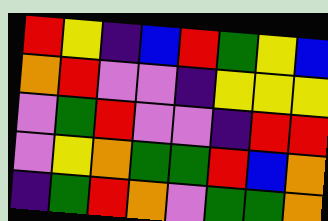[["red", "yellow", "indigo", "blue", "red", "green", "yellow", "blue"], ["orange", "red", "violet", "violet", "indigo", "yellow", "yellow", "yellow"], ["violet", "green", "red", "violet", "violet", "indigo", "red", "red"], ["violet", "yellow", "orange", "green", "green", "red", "blue", "orange"], ["indigo", "green", "red", "orange", "violet", "green", "green", "orange"]]